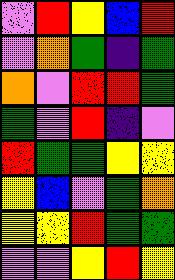[["violet", "red", "yellow", "blue", "red"], ["violet", "orange", "green", "indigo", "green"], ["orange", "violet", "red", "red", "green"], ["green", "violet", "red", "indigo", "violet"], ["red", "green", "green", "yellow", "yellow"], ["yellow", "blue", "violet", "green", "orange"], ["yellow", "yellow", "red", "green", "green"], ["violet", "violet", "yellow", "red", "yellow"]]